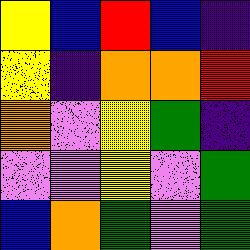[["yellow", "blue", "red", "blue", "indigo"], ["yellow", "indigo", "orange", "orange", "red"], ["orange", "violet", "yellow", "green", "indigo"], ["violet", "violet", "yellow", "violet", "green"], ["blue", "orange", "green", "violet", "green"]]